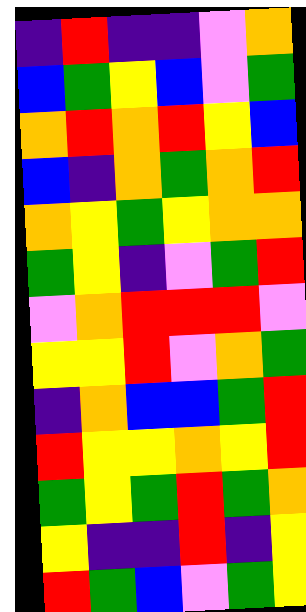[["indigo", "red", "indigo", "indigo", "violet", "orange"], ["blue", "green", "yellow", "blue", "violet", "green"], ["orange", "red", "orange", "red", "yellow", "blue"], ["blue", "indigo", "orange", "green", "orange", "red"], ["orange", "yellow", "green", "yellow", "orange", "orange"], ["green", "yellow", "indigo", "violet", "green", "red"], ["violet", "orange", "red", "red", "red", "violet"], ["yellow", "yellow", "red", "violet", "orange", "green"], ["indigo", "orange", "blue", "blue", "green", "red"], ["red", "yellow", "yellow", "orange", "yellow", "red"], ["green", "yellow", "green", "red", "green", "orange"], ["yellow", "indigo", "indigo", "red", "indigo", "yellow"], ["red", "green", "blue", "violet", "green", "yellow"]]